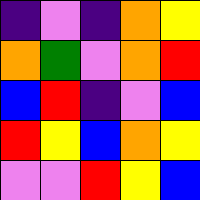[["indigo", "violet", "indigo", "orange", "yellow"], ["orange", "green", "violet", "orange", "red"], ["blue", "red", "indigo", "violet", "blue"], ["red", "yellow", "blue", "orange", "yellow"], ["violet", "violet", "red", "yellow", "blue"]]